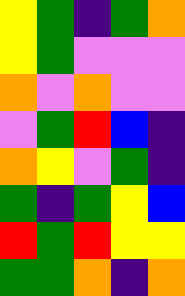[["yellow", "green", "indigo", "green", "orange"], ["yellow", "green", "violet", "violet", "violet"], ["orange", "violet", "orange", "violet", "violet"], ["violet", "green", "red", "blue", "indigo"], ["orange", "yellow", "violet", "green", "indigo"], ["green", "indigo", "green", "yellow", "blue"], ["red", "green", "red", "yellow", "yellow"], ["green", "green", "orange", "indigo", "orange"]]